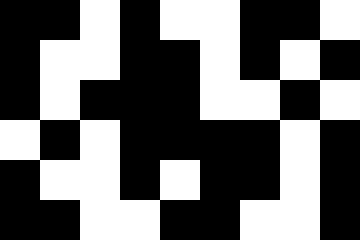[["black", "black", "white", "black", "white", "white", "black", "black", "white"], ["black", "white", "white", "black", "black", "white", "black", "white", "black"], ["black", "white", "black", "black", "black", "white", "white", "black", "white"], ["white", "black", "white", "black", "black", "black", "black", "white", "black"], ["black", "white", "white", "black", "white", "black", "black", "white", "black"], ["black", "black", "white", "white", "black", "black", "white", "white", "black"]]